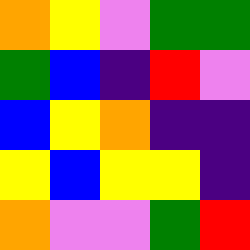[["orange", "yellow", "violet", "green", "green"], ["green", "blue", "indigo", "red", "violet"], ["blue", "yellow", "orange", "indigo", "indigo"], ["yellow", "blue", "yellow", "yellow", "indigo"], ["orange", "violet", "violet", "green", "red"]]